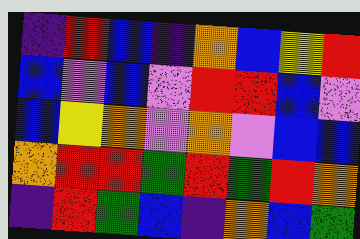[["indigo", "red", "blue", "indigo", "orange", "blue", "yellow", "red"], ["blue", "violet", "blue", "violet", "red", "red", "blue", "violet"], ["blue", "yellow", "orange", "violet", "orange", "violet", "blue", "blue"], ["orange", "red", "red", "green", "red", "green", "red", "orange"], ["indigo", "red", "green", "blue", "indigo", "orange", "blue", "green"]]